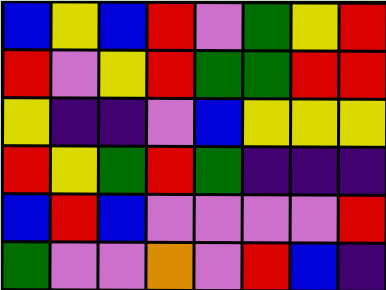[["blue", "yellow", "blue", "red", "violet", "green", "yellow", "red"], ["red", "violet", "yellow", "red", "green", "green", "red", "red"], ["yellow", "indigo", "indigo", "violet", "blue", "yellow", "yellow", "yellow"], ["red", "yellow", "green", "red", "green", "indigo", "indigo", "indigo"], ["blue", "red", "blue", "violet", "violet", "violet", "violet", "red"], ["green", "violet", "violet", "orange", "violet", "red", "blue", "indigo"]]